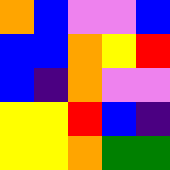[["orange", "blue", "violet", "violet", "blue"], ["blue", "blue", "orange", "yellow", "red"], ["blue", "indigo", "orange", "violet", "violet"], ["yellow", "yellow", "red", "blue", "indigo"], ["yellow", "yellow", "orange", "green", "green"]]